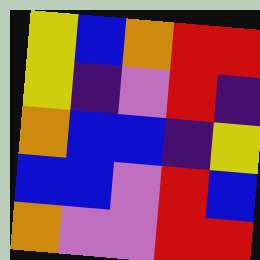[["yellow", "blue", "orange", "red", "red"], ["yellow", "indigo", "violet", "red", "indigo"], ["orange", "blue", "blue", "indigo", "yellow"], ["blue", "blue", "violet", "red", "blue"], ["orange", "violet", "violet", "red", "red"]]